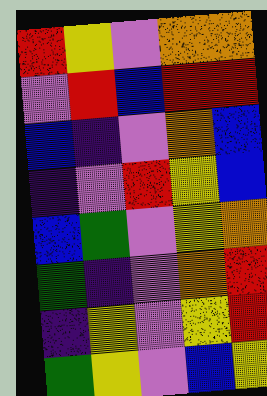[["red", "yellow", "violet", "orange", "orange"], ["violet", "red", "blue", "red", "red"], ["blue", "indigo", "violet", "orange", "blue"], ["indigo", "violet", "red", "yellow", "blue"], ["blue", "green", "violet", "yellow", "orange"], ["green", "indigo", "violet", "orange", "red"], ["indigo", "yellow", "violet", "yellow", "red"], ["green", "yellow", "violet", "blue", "yellow"]]